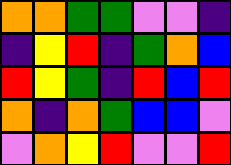[["orange", "orange", "green", "green", "violet", "violet", "indigo"], ["indigo", "yellow", "red", "indigo", "green", "orange", "blue"], ["red", "yellow", "green", "indigo", "red", "blue", "red"], ["orange", "indigo", "orange", "green", "blue", "blue", "violet"], ["violet", "orange", "yellow", "red", "violet", "violet", "red"]]